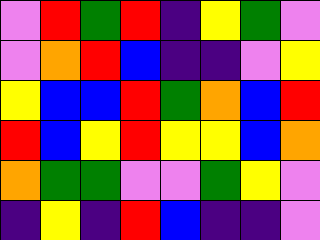[["violet", "red", "green", "red", "indigo", "yellow", "green", "violet"], ["violet", "orange", "red", "blue", "indigo", "indigo", "violet", "yellow"], ["yellow", "blue", "blue", "red", "green", "orange", "blue", "red"], ["red", "blue", "yellow", "red", "yellow", "yellow", "blue", "orange"], ["orange", "green", "green", "violet", "violet", "green", "yellow", "violet"], ["indigo", "yellow", "indigo", "red", "blue", "indigo", "indigo", "violet"]]